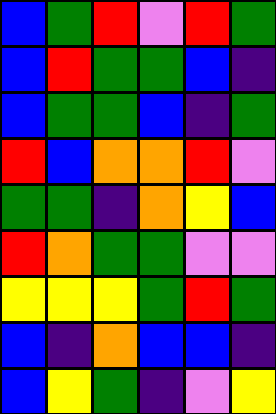[["blue", "green", "red", "violet", "red", "green"], ["blue", "red", "green", "green", "blue", "indigo"], ["blue", "green", "green", "blue", "indigo", "green"], ["red", "blue", "orange", "orange", "red", "violet"], ["green", "green", "indigo", "orange", "yellow", "blue"], ["red", "orange", "green", "green", "violet", "violet"], ["yellow", "yellow", "yellow", "green", "red", "green"], ["blue", "indigo", "orange", "blue", "blue", "indigo"], ["blue", "yellow", "green", "indigo", "violet", "yellow"]]